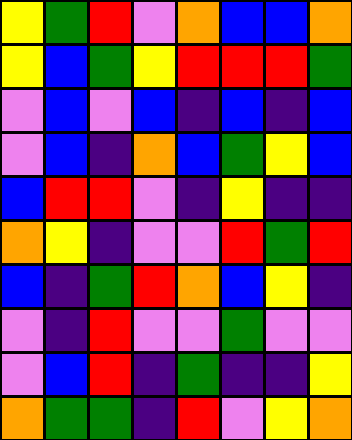[["yellow", "green", "red", "violet", "orange", "blue", "blue", "orange"], ["yellow", "blue", "green", "yellow", "red", "red", "red", "green"], ["violet", "blue", "violet", "blue", "indigo", "blue", "indigo", "blue"], ["violet", "blue", "indigo", "orange", "blue", "green", "yellow", "blue"], ["blue", "red", "red", "violet", "indigo", "yellow", "indigo", "indigo"], ["orange", "yellow", "indigo", "violet", "violet", "red", "green", "red"], ["blue", "indigo", "green", "red", "orange", "blue", "yellow", "indigo"], ["violet", "indigo", "red", "violet", "violet", "green", "violet", "violet"], ["violet", "blue", "red", "indigo", "green", "indigo", "indigo", "yellow"], ["orange", "green", "green", "indigo", "red", "violet", "yellow", "orange"]]